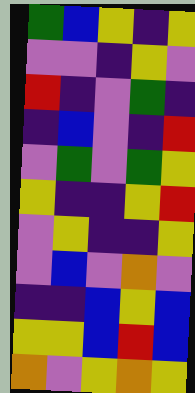[["green", "blue", "yellow", "indigo", "yellow"], ["violet", "violet", "indigo", "yellow", "violet"], ["red", "indigo", "violet", "green", "indigo"], ["indigo", "blue", "violet", "indigo", "red"], ["violet", "green", "violet", "green", "yellow"], ["yellow", "indigo", "indigo", "yellow", "red"], ["violet", "yellow", "indigo", "indigo", "yellow"], ["violet", "blue", "violet", "orange", "violet"], ["indigo", "indigo", "blue", "yellow", "blue"], ["yellow", "yellow", "blue", "red", "blue"], ["orange", "violet", "yellow", "orange", "yellow"]]